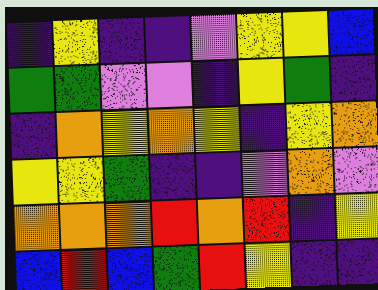[["indigo", "yellow", "indigo", "indigo", "violet", "yellow", "yellow", "blue"], ["green", "green", "violet", "violet", "indigo", "yellow", "green", "indigo"], ["indigo", "orange", "yellow", "orange", "yellow", "indigo", "yellow", "orange"], ["yellow", "yellow", "green", "indigo", "indigo", "violet", "orange", "violet"], ["orange", "orange", "orange", "red", "orange", "red", "indigo", "yellow"], ["blue", "red", "blue", "green", "red", "yellow", "indigo", "indigo"]]